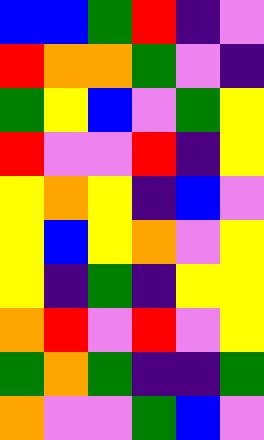[["blue", "blue", "green", "red", "indigo", "violet"], ["red", "orange", "orange", "green", "violet", "indigo"], ["green", "yellow", "blue", "violet", "green", "yellow"], ["red", "violet", "violet", "red", "indigo", "yellow"], ["yellow", "orange", "yellow", "indigo", "blue", "violet"], ["yellow", "blue", "yellow", "orange", "violet", "yellow"], ["yellow", "indigo", "green", "indigo", "yellow", "yellow"], ["orange", "red", "violet", "red", "violet", "yellow"], ["green", "orange", "green", "indigo", "indigo", "green"], ["orange", "violet", "violet", "green", "blue", "violet"]]